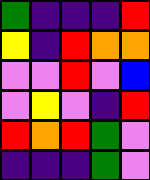[["green", "indigo", "indigo", "indigo", "red"], ["yellow", "indigo", "red", "orange", "orange"], ["violet", "violet", "red", "violet", "blue"], ["violet", "yellow", "violet", "indigo", "red"], ["red", "orange", "red", "green", "violet"], ["indigo", "indigo", "indigo", "green", "violet"]]